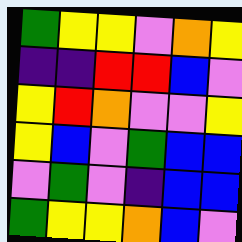[["green", "yellow", "yellow", "violet", "orange", "yellow"], ["indigo", "indigo", "red", "red", "blue", "violet"], ["yellow", "red", "orange", "violet", "violet", "yellow"], ["yellow", "blue", "violet", "green", "blue", "blue"], ["violet", "green", "violet", "indigo", "blue", "blue"], ["green", "yellow", "yellow", "orange", "blue", "violet"]]